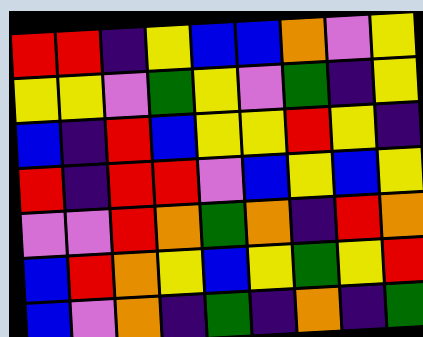[["red", "red", "indigo", "yellow", "blue", "blue", "orange", "violet", "yellow"], ["yellow", "yellow", "violet", "green", "yellow", "violet", "green", "indigo", "yellow"], ["blue", "indigo", "red", "blue", "yellow", "yellow", "red", "yellow", "indigo"], ["red", "indigo", "red", "red", "violet", "blue", "yellow", "blue", "yellow"], ["violet", "violet", "red", "orange", "green", "orange", "indigo", "red", "orange"], ["blue", "red", "orange", "yellow", "blue", "yellow", "green", "yellow", "red"], ["blue", "violet", "orange", "indigo", "green", "indigo", "orange", "indigo", "green"]]